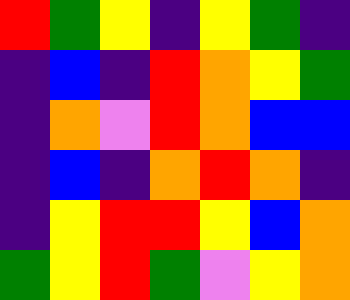[["red", "green", "yellow", "indigo", "yellow", "green", "indigo"], ["indigo", "blue", "indigo", "red", "orange", "yellow", "green"], ["indigo", "orange", "violet", "red", "orange", "blue", "blue"], ["indigo", "blue", "indigo", "orange", "red", "orange", "indigo"], ["indigo", "yellow", "red", "red", "yellow", "blue", "orange"], ["green", "yellow", "red", "green", "violet", "yellow", "orange"]]